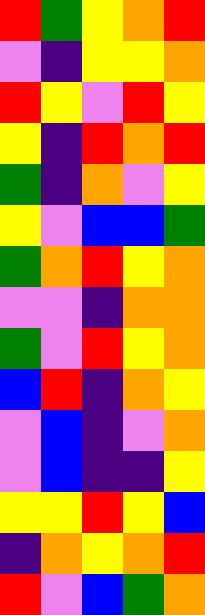[["red", "green", "yellow", "orange", "red"], ["violet", "indigo", "yellow", "yellow", "orange"], ["red", "yellow", "violet", "red", "yellow"], ["yellow", "indigo", "red", "orange", "red"], ["green", "indigo", "orange", "violet", "yellow"], ["yellow", "violet", "blue", "blue", "green"], ["green", "orange", "red", "yellow", "orange"], ["violet", "violet", "indigo", "orange", "orange"], ["green", "violet", "red", "yellow", "orange"], ["blue", "red", "indigo", "orange", "yellow"], ["violet", "blue", "indigo", "violet", "orange"], ["violet", "blue", "indigo", "indigo", "yellow"], ["yellow", "yellow", "red", "yellow", "blue"], ["indigo", "orange", "yellow", "orange", "red"], ["red", "violet", "blue", "green", "orange"]]